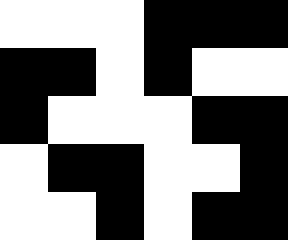[["white", "white", "white", "black", "black", "black"], ["black", "black", "white", "black", "white", "white"], ["black", "white", "white", "white", "black", "black"], ["white", "black", "black", "white", "white", "black"], ["white", "white", "black", "white", "black", "black"]]